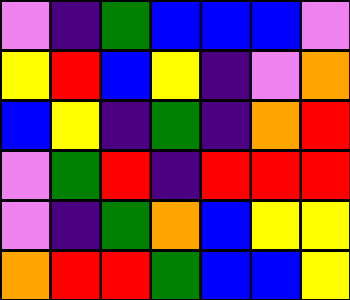[["violet", "indigo", "green", "blue", "blue", "blue", "violet"], ["yellow", "red", "blue", "yellow", "indigo", "violet", "orange"], ["blue", "yellow", "indigo", "green", "indigo", "orange", "red"], ["violet", "green", "red", "indigo", "red", "red", "red"], ["violet", "indigo", "green", "orange", "blue", "yellow", "yellow"], ["orange", "red", "red", "green", "blue", "blue", "yellow"]]